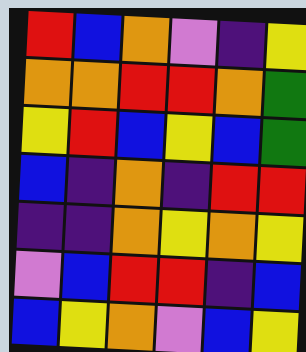[["red", "blue", "orange", "violet", "indigo", "yellow"], ["orange", "orange", "red", "red", "orange", "green"], ["yellow", "red", "blue", "yellow", "blue", "green"], ["blue", "indigo", "orange", "indigo", "red", "red"], ["indigo", "indigo", "orange", "yellow", "orange", "yellow"], ["violet", "blue", "red", "red", "indigo", "blue"], ["blue", "yellow", "orange", "violet", "blue", "yellow"]]